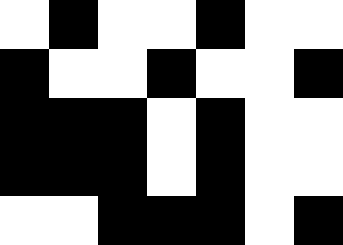[["white", "black", "white", "white", "black", "white", "white"], ["black", "white", "white", "black", "white", "white", "black"], ["black", "black", "black", "white", "black", "white", "white"], ["black", "black", "black", "white", "black", "white", "white"], ["white", "white", "black", "black", "black", "white", "black"]]